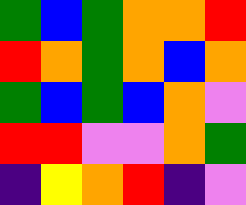[["green", "blue", "green", "orange", "orange", "red"], ["red", "orange", "green", "orange", "blue", "orange"], ["green", "blue", "green", "blue", "orange", "violet"], ["red", "red", "violet", "violet", "orange", "green"], ["indigo", "yellow", "orange", "red", "indigo", "violet"]]